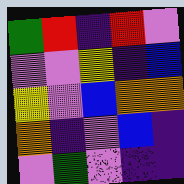[["green", "red", "indigo", "red", "violet"], ["violet", "violet", "yellow", "indigo", "blue"], ["yellow", "violet", "blue", "orange", "orange"], ["orange", "indigo", "violet", "blue", "indigo"], ["violet", "green", "violet", "indigo", "indigo"]]